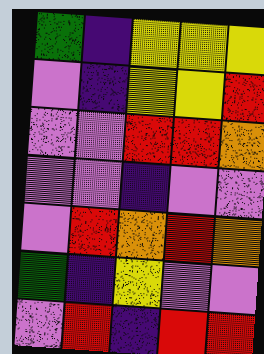[["green", "indigo", "yellow", "yellow", "yellow"], ["violet", "indigo", "yellow", "yellow", "red"], ["violet", "violet", "red", "red", "orange"], ["violet", "violet", "indigo", "violet", "violet"], ["violet", "red", "orange", "red", "orange"], ["green", "indigo", "yellow", "violet", "violet"], ["violet", "red", "indigo", "red", "red"]]